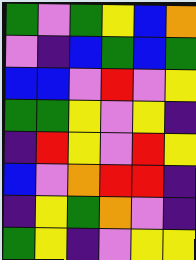[["green", "violet", "green", "yellow", "blue", "orange"], ["violet", "indigo", "blue", "green", "blue", "green"], ["blue", "blue", "violet", "red", "violet", "yellow"], ["green", "green", "yellow", "violet", "yellow", "indigo"], ["indigo", "red", "yellow", "violet", "red", "yellow"], ["blue", "violet", "orange", "red", "red", "indigo"], ["indigo", "yellow", "green", "orange", "violet", "indigo"], ["green", "yellow", "indigo", "violet", "yellow", "yellow"]]